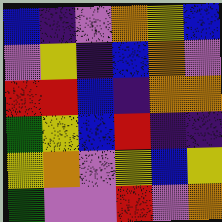[["blue", "indigo", "violet", "orange", "yellow", "blue"], ["violet", "yellow", "indigo", "blue", "orange", "violet"], ["red", "red", "blue", "indigo", "orange", "orange"], ["green", "yellow", "blue", "red", "indigo", "indigo"], ["yellow", "orange", "violet", "yellow", "blue", "yellow"], ["green", "violet", "violet", "red", "violet", "orange"]]